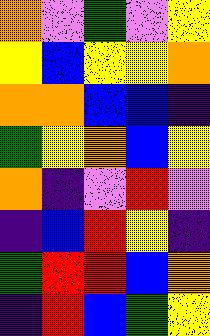[["orange", "violet", "green", "violet", "yellow"], ["yellow", "blue", "yellow", "yellow", "orange"], ["orange", "orange", "blue", "blue", "indigo"], ["green", "yellow", "orange", "blue", "yellow"], ["orange", "indigo", "violet", "red", "violet"], ["indigo", "blue", "red", "yellow", "indigo"], ["green", "red", "red", "blue", "orange"], ["indigo", "red", "blue", "green", "yellow"]]